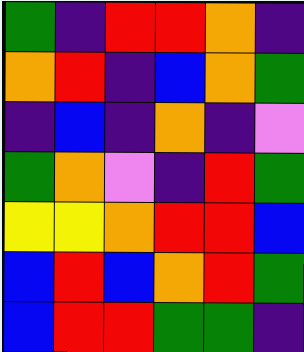[["green", "indigo", "red", "red", "orange", "indigo"], ["orange", "red", "indigo", "blue", "orange", "green"], ["indigo", "blue", "indigo", "orange", "indigo", "violet"], ["green", "orange", "violet", "indigo", "red", "green"], ["yellow", "yellow", "orange", "red", "red", "blue"], ["blue", "red", "blue", "orange", "red", "green"], ["blue", "red", "red", "green", "green", "indigo"]]